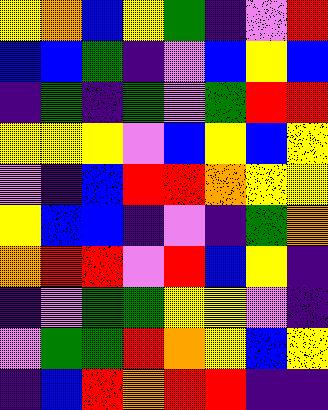[["yellow", "orange", "blue", "yellow", "green", "indigo", "violet", "red"], ["blue", "blue", "green", "indigo", "violet", "blue", "yellow", "blue"], ["indigo", "green", "indigo", "green", "violet", "green", "red", "red"], ["yellow", "yellow", "yellow", "violet", "blue", "yellow", "blue", "yellow"], ["violet", "indigo", "blue", "red", "red", "orange", "yellow", "yellow"], ["yellow", "blue", "blue", "indigo", "violet", "indigo", "green", "orange"], ["orange", "red", "red", "violet", "red", "blue", "yellow", "indigo"], ["indigo", "violet", "green", "green", "yellow", "yellow", "violet", "indigo"], ["violet", "green", "green", "red", "orange", "yellow", "blue", "yellow"], ["indigo", "blue", "red", "orange", "red", "red", "indigo", "indigo"]]